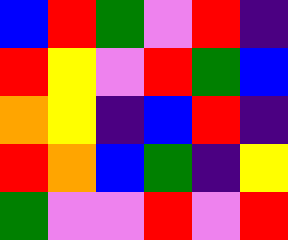[["blue", "red", "green", "violet", "red", "indigo"], ["red", "yellow", "violet", "red", "green", "blue"], ["orange", "yellow", "indigo", "blue", "red", "indigo"], ["red", "orange", "blue", "green", "indigo", "yellow"], ["green", "violet", "violet", "red", "violet", "red"]]